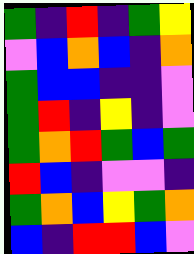[["green", "indigo", "red", "indigo", "green", "yellow"], ["violet", "blue", "orange", "blue", "indigo", "orange"], ["green", "blue", "blue", "indigo", "indigo", "violet"], ["green", "red", "indigo", "yellow", "indigo", "violet"], ["green", "orange", "red", "green", "blue", "green"], ["red", "blue", "indigo", "violet", "violet", "indigo"], ["green", "orange", "blue", "yellow", "green", "orange"], ["blue", "indigo", "red", "red", "blue", "violet"]]